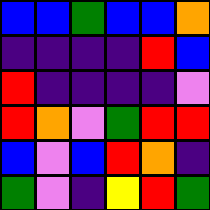[["blue", "blue", "green", "blue", "blue", "orange"], ["indigo", "indigo", "indigo", "indigo", "red", "blue"], ["red", "indigo", "indigo", "indigo", "indigo", "violet"], ["red", "orange", "violet", "green", "red", "red"], ["blue", "violet", "blue", "red", "orange", "indigo"], ["green", "violet", "indigo", "yellow", "red", "green"]]